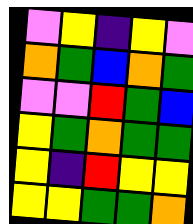[["violet", "yellow", "indigo", "yellow", "violet"], ["orange", "green", "blue", "orange", "green"], ["violet", "violet", "red", "green", "blue"], ["yellow", "green", "orange", "green", "green"], ["yellow", "indigo", "red", "yellow", "yellow"], ["yellow", "yellow", "green", "green", "orange"]]